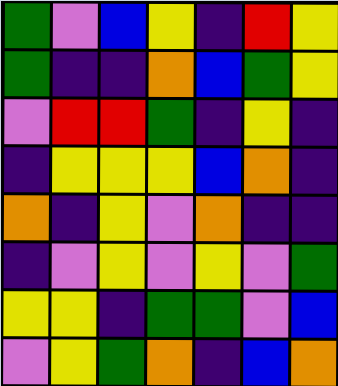[["green", "violet", "blue", "yellow", "indigo", "red", "yellow"], ["green", "indigo", "indigo", "orange", "blue", "green", "yellow"], ["violet", "red", "red", "green", "indigo", "yellow", "indigo"], ["indigo", "yellow", "yellow", "yellow", "blue", "orange", "indigo"], ["orange", "indigo", "yellow", "violet", "orange", "indigo", "indigo"], ["indigo", "violet", "yellow", "violet", "yellow", "violet", "green"], ["yellow", "yellow", "indigo", "green", "green", "violet", "blue"], ["violet", "yellow", "green", "orange", "indigo", "blue", "orange"]]